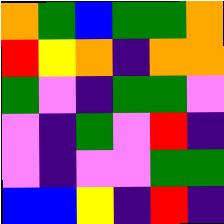[["orange", "green", "blue", "green", "green", "orange"], ["red", "yellow", "orange", "indigo", "orange", "orange"], ["green", "violet", "indigo", "green", "green", "violet"], ["violet", "indigo", "green", "violet", "red", "indigo"], ["violet", "indigo", "violet", "violet", "green", "green"], ["blue", "blue", "yellow", "indigo", "red", "indigo"]]